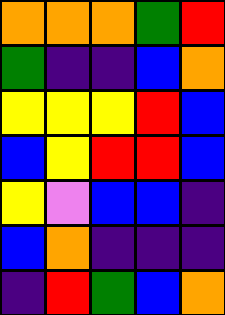[["orange", "orange", "orange", "green", "red"], ["green", "indigo", "indigo", "blue", "orange"], ["yellow", "yellow", "yellow", "red", "blue"], ["blue", "yellow", "red", "red", "blue"], ["yellow", "violet", "blue", "blue", "indigo"], ["blue", "orange", "indigo", "indigo", "indigo"], ["indigo", "red", "green", "blue", "orange"]]